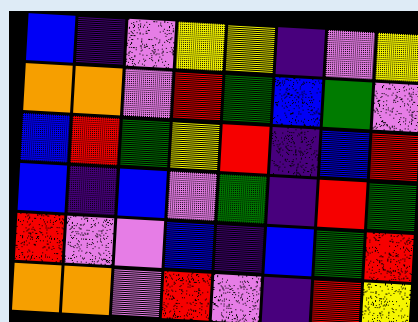[["blue", "indigo", "violet", "yellow", "yellow", "indigo", "violet", "yellow"], ["orange", "orange", "violet", "red", "green", "blue", "green", "violet"], ["blue", "red", "green", "yellow", "red", "indigo", "blue", "red"], ["blue", "indigo", "blue", "violet", "green", "indigo", "red", "green"], ["red", "violet", "violet", "blue", "indigo", "blue", "green", "red"], ["orange", "orange", "violet", "red", "violet", "indigo", "red", "yellow"]]